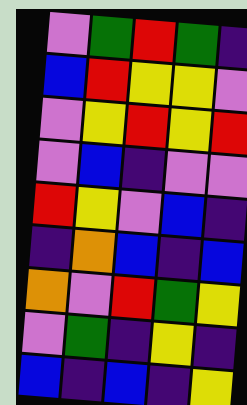[["violet", "green", "red", "green", "indigo"], ["blue", "red", "yellow", "yellow", "violet"], ["violet", "yellow", "red", "yellow", "red"], ["violet", "blue", "indigo", "violet", "violet"], ["red", "yellow", "violet", "blue", "indigo"], ["indigo", "orange", "blue", "indigo", "blue"], ["orange", "violet", "red", "green", "yellow"], ["violet", "green", "indigo", "yellow", "indigo"], ["blue", "indigo", "blue", "indigo", "yellow"]]